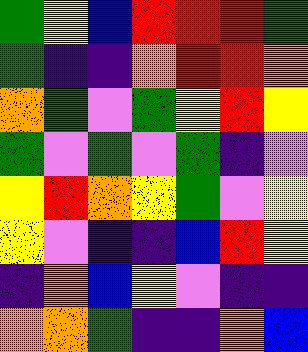[["green", "yellow", "blue", "red", "red", "red", "green"], ["green", "indigo", "indigo", "orange", "red", "red", "orange"], ["orange", "green", "violet", "green", "yellow", "red", "yellow"], ["green", "violet", "green", "violet", "green", "indigo", "violet"], ["yellow", "red", "orange", "yellow", "green", "violet", "yellow"], ["yellow", "violet", "indigo", "indigo", "blue", "red", "yellow"], ["indigo", "orange", "blue", "yellow", "violet", "indigo", "indigo"], ["orange", "orange", "green", "indigo", "indigo", "orange", "blue"]]